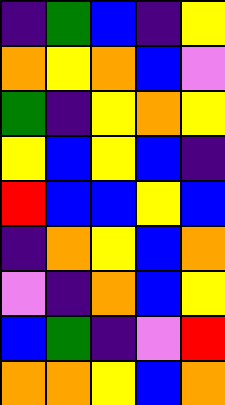[["indigo", "green", "blue", "indigo", "yellow"], ["orange", "yellow", "orange", "blue", "violet"], ["green", "indigo", "yellow", "orange", "yellow"], ["yellow", "blue", "yellow", "blue", "indigo"], ["red", "blue", "blue", "yellow", "blue"], ["indigo", "orange", "yellow", "blue", "orange"], ["violet", "indigo", "orange", "blue", "yellow"], ["blue", "green", "indigo", "violet", "red"], ["orange", "orange", "yellow", "blue", "orange"]]